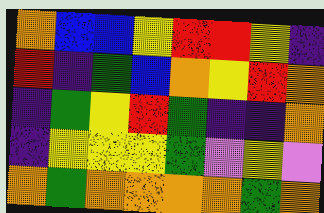[["orange", "blue", "blue", "yellow", "red", "red", "yellow", "indigo"], ["red", "indigo", "green", "blue", "orange", "yellow", "red", "orange"], ["indigo", "green", "yellow", "red", "green", "indigo", "indigo", "orange"], ["indigo", "yellow", "yellow", "yellow", "green", "violet", "yellow", "violet"], ["orange", "green", "orange", "orange", "orange", "orange", "green", "orange"]]